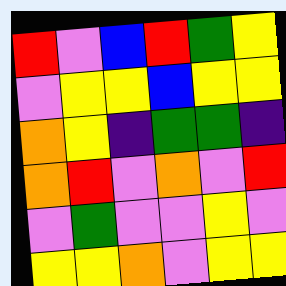[["red", "violet", "blue", "red", "green", "yellow"], ["violet", "yellow", "yellow", "blue", "yellow", "yellow"], ["orange", "yellow", "indigo", "green", "green", "indigo"], ["orange", "red", "violet", "orange", "violet", "red"], ["violet", "green", "violet", "violet", "yellow", "violet"], ["yellow", "yellow", "orange", "violet", "yellow", "yellow"]]